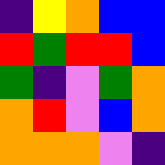[["indigo", "yellow", "orange", "blue", "blue"], ["red", "green", "red", "red", "blue"], ["green", "indigo", "violet", "green", "orange"], ["orange", "red", "violet", "blue", "orange"], ["orange", "orange", "orange", "violet", "indigo"]]